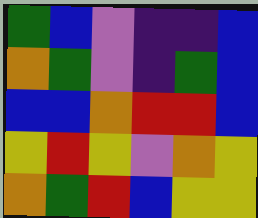[["green", "blue", "violet", "indigo", "indigo", "blue"], ["orange", "green", "violet", "indigo", "green", "blue"], ["blue", "blue", "orange", "red", "red", "blue"], ["yellow", "red", "yellow", "violet", "orange", "yellow"], ["orange", "green", "red", "blue", "yellow", "yellow"]]